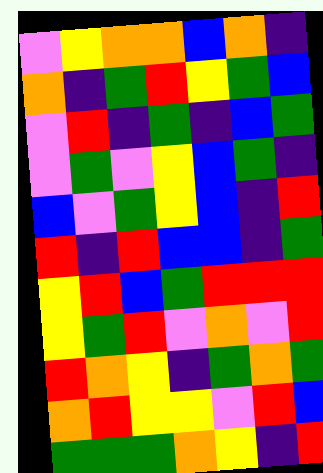[["violet", "yellow", "orange", "orange", "blue", "orange", "indigo"], ["orange", "indigo", "green", "red", "yellow", "green", "blue"], ["violet", "red", "indigo", "green", "indigo", "blue", "green"], ["violet", "green", "violet", "yellow", "blue", "green", "indigo"], ["blue", "violet", "green", "yellow", "blue", "indigo", "red"], ["red", "indigo", "red", "blue", "blue", "indigo", "green"], ["yellow", "red", "blue", "green", "red", "red", "red"], ["yellow", "green", "red", "violet", "orange", "violet", "red"], ["red", "orange", "yellow", "indigo", "green", "orange", "green"], ["orange", "red", "yellow", "yellow", "violet", "red", "blue"], ["green", "green", "green", "orange", "yellow", "indigo", "red"]]